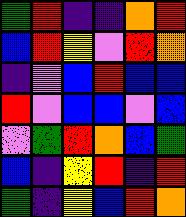[["green", "red", "indigo", "indigo", "orange", "red"], ["blue", "red", "yellow", "violet", "red", "orange"], ["indigo", "violet", "blue", "red", "blue", "blue"], ["red", "violet", "blue", "blue", "violet", "blue"], ["violet", "green", "red", "orange", "blue", "green"], ["blue", "indigo", "yellow", "red", "indigo", "red"], ["green", "indigo", "yellow", "blue", "red", "orange"]]